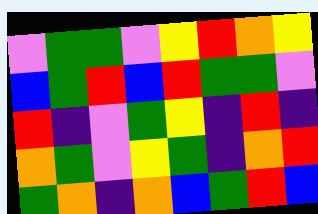[["violet", "green", "green", "violet", "yellow", "red", "orange", "yellow"], ["blue", "green", "red", "blue", "red", "green", "green", "violet"], ["red", "indigo", "violet", "green", "yellow", "indigo", "red", "indigo"], ["orange", "green", "violet", "yellow", "green", "indigo", "orange", "red"], ["green", "orange", "indigo", "orange", "blue", "green", "red", "blue"]]